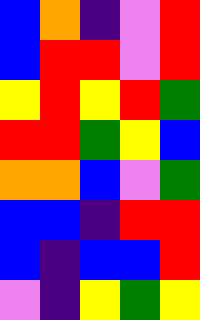[["blue", "orange", "indigo", "violet", "red"], ["blue", "red", "red", "violet", "red"], ["yellow", "red", "yellow", "red", "green"], ["red", "red", "green", "yellow", "blue"], ["orange", "orange", "blue", "violet", "green"], ["blue", "blue", "indigo", "red", "red"], ["blue", "indigo", "blue", "blue", "red"], ["violet", "indigo", "yellow", "green", "yellow"]]